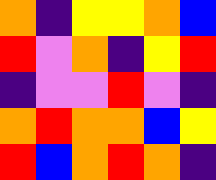[["orange", "indigo", "yellow", "yellow", "orange", "blue"], ["red", "violet", "orange", "indigo", "yellow", "red"], ["indigo", "violet", "violet", "red", "violet", "indigo"], ["orange", "red", "orange", "orange", "blue", "yellow"], ["red", "blue", "orange", "red", "orange", "indigo"]]